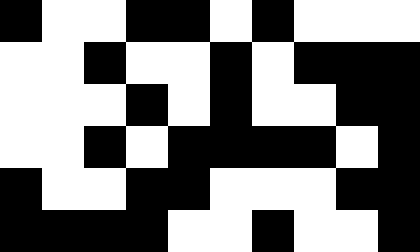[["black", "white", "white", "black", "black", "white", "black", "white", "white", "white"], ["white", "white", "black", "white", "white", "black", "white", "black", "black", "black"], ["white", "white", "white", "black", "white", "black", "white", "white", "black", "black"], ["white", "white", "black", "white", "black", "black", "black", "black", "white", "black"], ["black", "white", "white", "black", "black", "white", "white", "white", "black", "black"], ["black", "black", "black", "black", "white", "white", "black", "white", "white", "black"]]